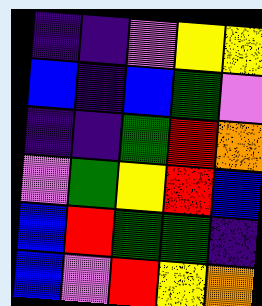[["indigo", "indigo", "violet", "yellow", "yellow"], ["blue", "indigo", "blue", "green", "violet"], ["indigo", "indigo", "green", "red", "orange"], ["violet", "green", "yellow", "red", "blue"], ["blue", "red", "green", "green", "indigo"], ["blue", "violet", "red", "yellow", "orange"]]